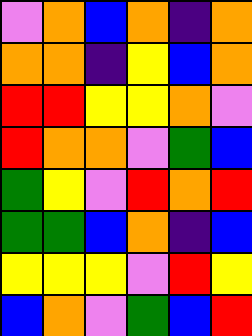[["violet", "orange", "blue", "orange", "indigo", "orange"], ["orange", "orange", "indigo", "yellow", "blue", "orange"], ["red", "red", "yellow", "yellow", "orange", "violet"], ["red", "orange", "orange", "violet", "green", "blue"], ["green", "yellow", "violet", "red", "orange", "red"], ["green", "green", "blue", "orange", "indigo", "blue"], ["yellow", "yellow", "yellow", "violet", "red", "yellow"], ["blue", "orange", "violet", "green", "blue", "red"]]